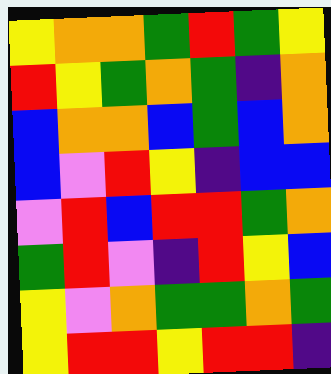[["yellow", "orange", "orange", "green", "red", "green", "yellow"], ["red", "yellow", "green", "orange", "green", "indigo", "orange"], ["blue", "orange", "orange", "blue", "green", "blue", "orange"], ["blue", "violet", "red", "yellow", "indigo", "blue", "blue"], ["violet", "red", "blue", "red", "red", "green", "orange"], ["green", "red", "violet", "indigo", "red", "yellow", "blue"], ["yellow", "violet", "orange", "green", "green", "orange", "green"], ["yellow", "red", "red", "yellow", "red", "red", "indigo"]]